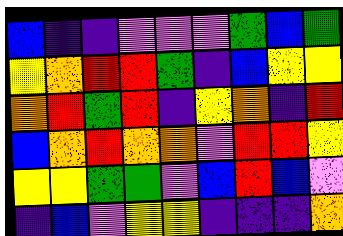[["blue", "indigo", "indigo", "violet", "violet", "violet", "green", "blue", "green"], ["yellow", "orange", "red", "red", "green", "indigo", "blue", "yellow", "yellow"], ["orange", "red", "green", "red", "indigo", "yellow", "orange", "indigo", "red"], ["blue", "orange", "red", "orange", "orange", "violet", "red", "red", "yellow"], ["yellow", "yellow", "green", "green", "violet", "blue", "red", "blue", "violet"], ["indigo", "blue", "violet", "yellow", "yellow", "indigo", "indigo", "indigo", "orange"]]